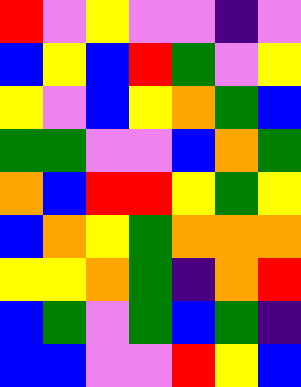[["red", "violet", "yellow", "violet", "violet", "indigo", "violet"], ["blue", "yellow", "blue", "red", "green", "violet", "yellow"], ["yellow", "violet", "blue", "yellow", "orange", "green", "blue"], ["green", "green", "violet", "violet", "blue", "orange", "green"], ["orange", "blue", "red", "red", "yellow", "green", "yellow"], ["blue", "orange", "yellow", "green", "orange", "orange", "orange"], ["yellow", "yellow", "orange", "green", "indigo", "orange", "red"], ["blue", "green", "violet", "green", "blue", "green", "indigo"], ["blue", "blue", "violet", "violet", "red", "yellow", "blue"]]